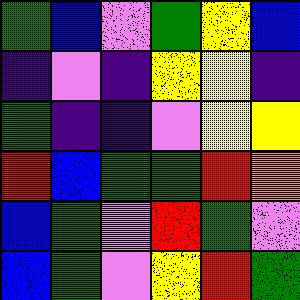[["green", "blue", "violet", "green", "yellow", "blue"], ["indigo", "violet", "indigo", "yellow", "yellow", "indigo"], ["green", "indigo", "indigo", "violet", "yellow", "yellow"], ["red", "blue", "green", "green", "red", "orange"], ["blue", "green", "violet", "red", "green", "violet"], ["blue", "green", "violet", "yellow", "red", "green"]]